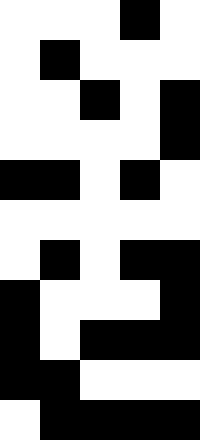[["white", "white", "white", "black", "white"], ["white", "black", "white", "white", "white"], ["white", "white", "black", "white", "black"], ["white", "white", "white", "white", "black"], ["black", "black", "white", "black", "white"], ["white", "white", "white", "white", "white"], ["white", "black", "white", "black", "black"], ["black", "white", "white", "white", "black"], ["black", "white", "black", "black", "black"], ["black", "black", "white", "white", "white"], ["white", "black", "black", "black", "black"]]